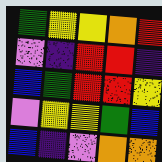[["green", "yellow", "yellow", "orange", "red"], ["violet", "indigo", "red", "red", "indigo"], ["blue", "green", "red", "red", "yellow"], ["violet", "yellow", "yellow", "green", "blue"], ["blue", "indigo", "violet", "orange", "orange"]]